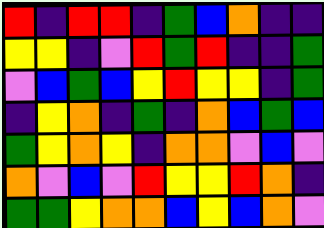[["red", "indigo", "red", "red", "indigo", "green", "blue", "orange", "indigo", "indigo"], ["yellow", "yellow", "indigo", "violet", "red", "green", "red", "indigo", "indigo", "green"], ["violet", "blue", "green", "blue", "yellow", "red", "yellow", "yellow", "indigo", "green"], ["indigo", "yellow", "orange", "indigo", "green", "indigo", "orange", "blue", "green", "blue"], ["green", "yellow", "orange", "yellow", "indigo", "orange", "orange", "violet", "blue", "violet"], ["orange", "violet", "blue", "violet", "red", "yellow", "yellow", "red", "orange", "indigo"], ["green", "green", "yellow", "orange", "orange", "blue", "yellow", "blue", "orange", "violet"]]